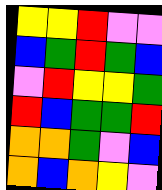[["yellow", "yellow", "red", "violet", "violet"], ["blue", "green", "red", "green", "blue"], ["violet", "red", "yellow", "yellow", "green"], ["red", "blue", "green", "green", "red"], ["orange", "orange", "green", "violet", "blue"], ["orange", "blue", "orange", "yellow", "violet"]]